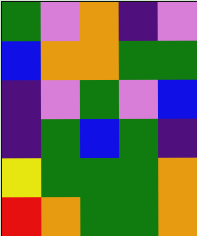[["green", "violet", "orange", "indigo", "violet"], ["blue", "orange", "orange", "green", "green"], ["indigo", "violet", "green", "violet", "blue"], ["indigo", "green", "blue", "green", "indigo"], ["yellow", "green", "green", "green", "orange"], ["red", "orange", "green", "green", "orange"]]